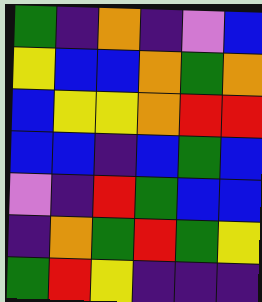[["green", "indigo", "orange", "indigo", "violet", "blue"], ["yellow", "blue", "blue", "orange", "green", "orange"], ["blue", "yellow", "yellow", "orange", "red", "red"], ["blue", "blue", "indigo", "blue", "green", "blue"], ["violet", "indigo", "red", "green", "blue", "blue"], ["indigo", "orange", "green", "red", "green", "yellow"], ["green", "red", "yellow", "indigo", "indigo", "indigo"]]